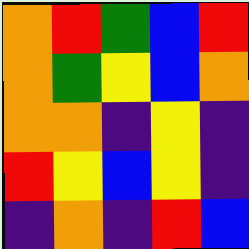[["orange", "red", "green", "blue", "red"], ["orange", "green", "yellow", "blue", "orange"], ["orange", "orange", "indigo", "yellow", "indigo"], ["red", "yellow", "blue", "yellow", "indigo"], ["indigo", "orange", "indigo", "red", "blue"]]